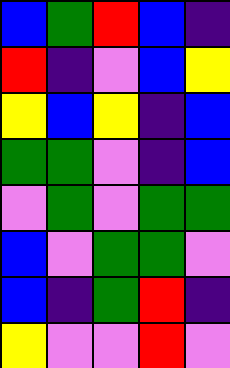[["blue", "green", "red", "blue", "indigo"], ["red", "indigo", "violet", "blue", "yellow"], ["yellow", "blue", "yellow", "indigo", "blue"], ["green", "green", "violet", "indigo", "blue"], ["violet", "green", "violet", "green", "green"], ["blue", "violet", "green", "green", "violet"], ["blue", "indigo", "green", "red", "indigo"], ["yellow", "violet", "violet", "red", "violet"]]